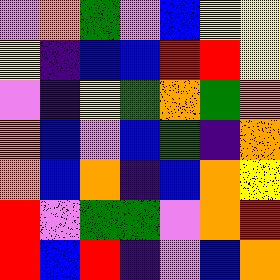[["violet", "orange", "green", "violet", "blue", "yellow", "yellow"], ["yellow", "indigo", "blue", "blue", "red", "red", "yellow"], ["violet", "indigo", "yellow", "green", "orange", "green", "orange"], ["orange", "blue", "violet", "blue", "green", "indigo", "orange"], ["orange", "blue", "orange", "indigo", "blue", "orange", "yellow"], ["red", "violet", "green", "green", "violet", "orange", "red"], ["red", "blue", "red", "indigo", "violet", "blue", "orange"]]